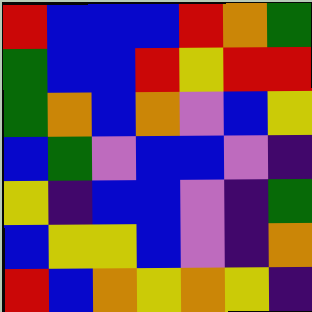[["red", "blue", "blue", "blue", "red", "orange", "green"], ["green", "blue", "blue", "red", "yellow", "red", "red"], ["green", "orange", "blue", "orange", "violet", "blue", "yellow"], ["blue", "green", "violet", "blue", "blue", "violet", "indigo"], ["yellow", "indigo", "blue", "blue", "violet", "indigo", "green"], ["blue", "yellow", "yellow", "blue", "violet", "indigo", "orange"], ["red", "blue", "orange", "yellow", "orange", "yellow", "indigo"]]